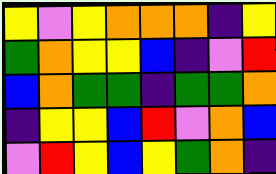[["yellow", "violet", "yellow", "orange", "orange", "orange", "indigo", "yellow"], ["green", "orange", "yellow", "yellow", "blue", "indigo", "violet", "red"], ["blue", "orange", "green", "green", "indigo", "green", "green", "orange"], ["indigo", "yellow", "yellow", "blue", "red", "violet", "orange", "blue"], ["violet", "red", "yellow", "blue", "yellow", "green", "orange", "indigo"]]